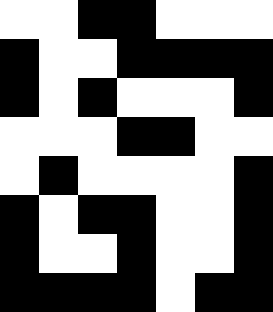[["white", "white", "black", "black", "white", "white", "white"], ["black", "white", "white", "black", "black", "black", "black"], ["black", "white", "black", "white", "white", "white", "black"], ["white", "white", "white", "black", "black", "white", "white"], ["white", "black", "white", "white", "white", "white", "black"], ["black", "white", "black", "black", "white", "white", "black"], ["black", "white", "white", "black", "white", "white", "black"], ["black", "black", "black", "black", "white", "black", "black"]]